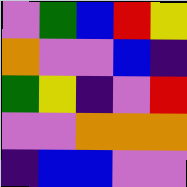[["violet", "green", "blue", "red", "yellow"], ["orange", "violet", "violet", "blue", "indigo"], ["green", "yellow", "indigo", "violet", "red"], ["violet", "violet", "orange", "orange", "orange"], ["indigo", "blue", "blue", "violet", "violet"]]